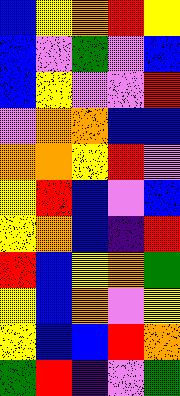[["blue", "yellow", "orange", "red", "yellow"], ["blue", "violet", "green", "violet", "blue"], ["blue", "yellow", "violet", "violet", "red"], ["violet", "orange", "orange", "blue", "blue"], ["orange", "orange", "yellow", "red", "violet"], ["yellow", "red", "blue", "violet", "blue"], ["yellow", "orange", "blue", "indigo", "red"], ["red", "blue", "yellow", "orange", "green"], ["yellow", "blue", "orange", "violet", "yellow"], ["yellow", "blue", "blue", "red", "orange"], ["green", "red", "indigo", "violet", "green"]]